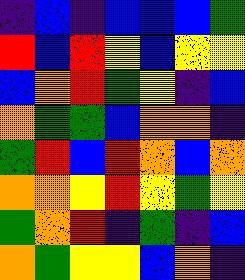[["indigo", "blue", "indigo", "blue", "blue", "blue", "green"], ["red", "blue", "red", "yellow", "blue", "yellow", "yellow"], ["blue", "orange", "red", "green", "yellow", "indigo", "blue"], ["orange", "green", "green", "blue", "orange", "orange", "indigo"], ["green", "red", "blue", "red", "orange", "blue", "orange"], ["orange", "orange", "yellow", "red", "yellow", "green", "yellow"], ["green", "orange", "red", "indigo", "green", "indigo", "blue"], ["orange", "green", "yellow", "yellow", "blue", "orange", "indigo"]]